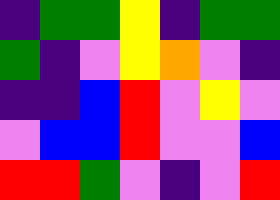[["indigo", "green", "green", "yellow", "indigo", "green", "green"], ["green", "indigo", "violet", "yellow", "orange", "violet", "indigo"], ["indigo", "indigo", "blue", "red", "violet", "yellow", "violet"], ["violet", "blue", "blue", "red", "violet", "violet", "blue"], ["red", "red", "green", "violet", "indigo", "violet", "red"]]